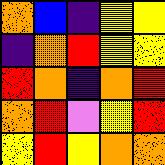[["orange", "blue", "indigo", "yellow", "yellow"], ["indigo", "orange", "red", "yellow", "yellow"], ["red", "orange", "indigo", "orange", "red"], ["orange", "red", "violet", "yellow", "red"], ["yellow", "red", "yellow", "orange", "orange"]]